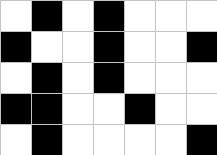[["white", "black", "white", "black", "white", "white", "white"], ["black", "white", "white", "black", "white", "white", "black"], ["white", "black", "white", "black", "white", "white", "white"], ["black", "black", "white", "white", "black", "white", "white"], ["white", "black", "white", "white", "white", "white", "black"]]